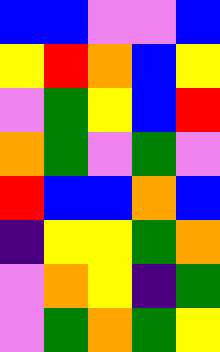[["blue", "blue", "violet", "violet", "blue"], ["yellow", "red", "orange", "blue", "yellow"], ["violet", "green", "yellow", "blue", "red"], ["orange", "green", "violet", "green", "violet"], ["red", "blue", "blue", "orange", "blue"], ["indigo", "yellow", "yellow", "green", "orange"], ["violet", "orange", "yellow", "indigo", "green"], ["violet", "green", "orange", "green", "yellow"]]